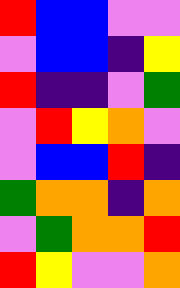[["red", "blue", "blue", "violet", "violet"], ["violet", "blue", "blue", "indigo", "yellow"], ["red", "indigo", "indigo", "violet", "green"], ["violet", "red", "yellow", "orange", "violet"], ["violet", "blue", "blue", "red", "indigo"], ["green", "orange", "orange", "indigo", "orange"], ["violet", "green", "orange", "orange", "red"], ["red", "yellow", "violet", "violet", "orange"]]